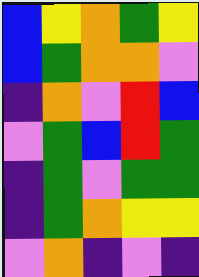[["blue", "yellow", "orange", "green", "yellow"], ["blue", "green", "orange", "orange", "violet"], ["indigo", "orange", "violet", "red", "blue"], ["violet", "green", "blue", "red", "green"], ["indigo", "green", "violet", "green", "green"], ["indigo", "green", "orange", "yellow", "yellow"], ["violet", "orange", "indigo", "violet", "indigo"]]